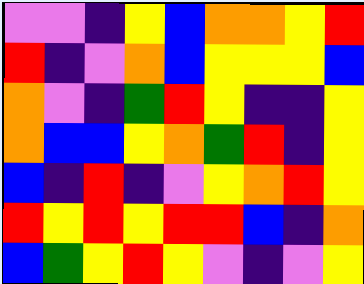[["violet", "violet", "indigo", "yellow", "blue", "orange", "orange", "yellow", "red"], ["red", "indigo", "violet", "orange", "blue", "yellow", "yellow", "yellow", "blue"], ["orange", "violet", "indigo", "green", "red", "yellow", "indigo", "indigo", "yellow"], ["orange", "blue", "blue", "yellow", "orange", "green", "red", "indigo", "yellow"], ["blue", "indigo", "red", "indigo", "violet", "yellow", "orange", "red", "yellow"], ["red", "yellow", "red", "yellow", "red", "red", "blue", "indigo", "orange"], ["blue", "green", "yellow", "red", "yellow", "violet", "indigo", "violet", "yellow"]]